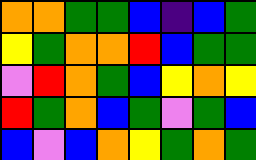[["orange", "orange", "green", "green", "blue", "indigo", "blue", "green"], ["yellow", "green", "orange", "orange", "red", "blue", "green", "green"], ["violet", "red", "orange", "green", "blue", "yellow", "orange", "yellow"], ["red", "green", "orange", "blue", "green", "violet", "green", "blue"], ["blue", "violet", "blue", "orange", "yellow", "green", "orange", "green"]]